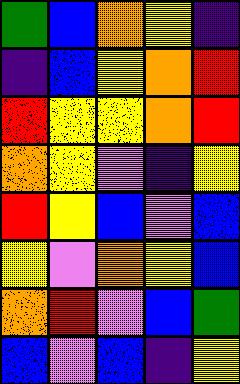[["green", "blue", "orange", "yellow", "indigo"], ["indigo", "blue", "yellow", "orange", "red"], ["red", "yellow", "yellow", "orange", "red"], ["orange", "yellow", "violet", "indigo", "yellow"], ["red", "yellow", "blue", "violet", "blue"], ["yellow", "violet", "orange", "yellow", "blue"], ["orange", "red", "violet", "blue", "green"], ["blue", "violet", "blue", "indigo", "yellow"]]